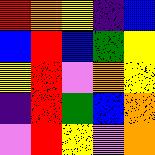[["red", "orange", "yellow", "indigo", "blue"], ["blue", "red", "blue", "green", "yellow"], ["yellow", "red", "violet", "orange", "yellow"], ["indigo", "red", "green", "blue", "orange"], ["violet", "red", "yellow", "violet", "orange"]]